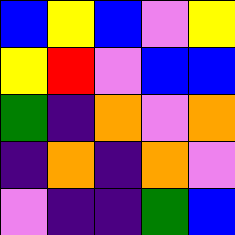[["blue", "yellow", "blue", "violet", "yellow"], ["yellow", "red", "violet", "blue", "blue"], ["green", "indigo", "orange", "violet", "orange"], ["indigo", "orange", "indigo", "orange", "violet"], ["violet", "indigo", "indigo", "green", "blue"]]